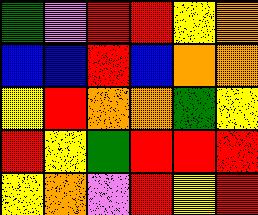[["green", "violet", "red", "red", "yellow", "orange"], ["blue", "blue", "red", "blue", "orange", "orange"], ["yellow", "red", "orange", "orange", "green", "yellow"], ["red", "yellow", "green", "red", "red", "red"], ["yellow", "orange", "violet", "red", "yellow", "red"]]